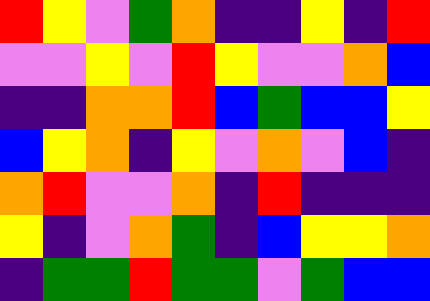[["red", "yellow", "violet", "green", "orange", "indigo", "indigo", "yellow", "indigo", "red"], ["violet", "violet", "yellow", "violet", "red", "yellow", "violet", "violet", "orange", "blue"], ["indigo", "indigo", "orange", "orange", "red", "blue", "green", "blue", "blue", "yellow"], ["blue", "yellow", "orange", "indigo", "yellow", "violet", "orange", "violet", "blue", "indigo"], ["orange", "red", "violet", "violet", "orange", "indigo", "red", "indigo", "indigo", "indigo"], ["yellow", "indigo", "violet", "orange", "green", "indigo", "blue", "yellow", "yellow", "orange"], ["indigo", "green", "green", "red", "green", "green", "violet", "green", "blue", "blue"]]